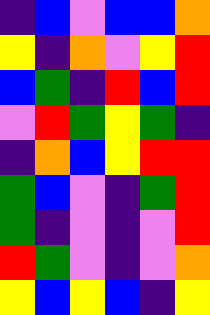[["indigo", "blue", "violet", "blue", "blue", "orange"], ["yellow", "indigo", "orange", "violet", "yellow", "red"], ["blue", "green", "indigo", "red", "blue", "red"], ["violet", "red", "green", "yellow", "green", "indigo"], ["indigo", "orange", "blue", "yellow", "red", "red"], ["green", "blue", "violet", "indigo", "green", "red"], ["green", "indigo", "violet", "indigo", "violet", "red"], ["red", "green", "violet", "indigo", "violet", "orange"], ["yellow", "blue", "yellow", "blue", "indigo", "yellow"]]